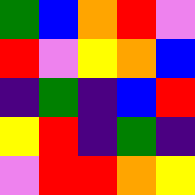[["green", "blue", "orange", "red", "violet"], ["red", "violet", "yellow", "orange", "blue"], ["indigo", "green", "indigo", "blue", "red"], ["yellow", "red", "indigo", "green", "indigo"], ["violet", "red", "red", "orange", "yellow"]]